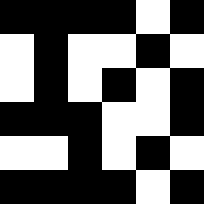[["black", "black", "black", "black", "white", "black"], ["white", "black", "white", "white", "black", "white"], ["white", "black", "white", "black", "white", "black"], ["black", "black", "black", "white", "white", "black"], ["white", "white", "black", "white", "black", "white"], ["black", "black", "black", "black", "white", "black"]]